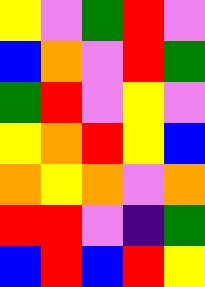[["yellow", "violet", "green", "red", "violet"], ["blue", "orange", "violet", "red", "green"], ["green", "red", "violet", "yellow", "violet"], ["yellow", "orange", "red", "yellow", "blue"], ["orange", "yellow", "orange", "violet", "orange"], ["red", "red", "violet", "indigo", "green"], ["blue", "red", "blue", "red", "yellow"]]